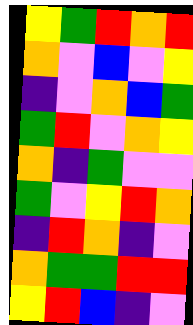[["yellow", "green", "red", "orange", "red"], ["orange", "violet", "blue", "violet", "yellow"], ["indigo", "violet", "orange", "blue", "green"], ["green", "red", "violet", "orange", "yellow"], ["orange", "indigo", "green", "violet", "violet"], ["green", "violet", "yellow", "red", "orange"], ["indigo", "red", "orange", "indigo", "violet"], ["orange", "green", "green", "red", "red"], ["yellow", "red", "blue", "indigo", "violet"]]